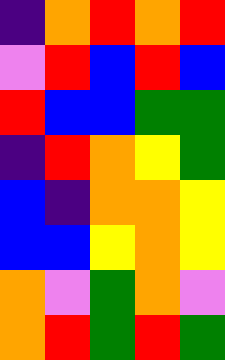[["indigo", "orange", "red", "orange", "red"], ["violet", "red", "blue", "red", "blue"], ["red", "blue", "blue", "green", "green"], ["indigo", "red", "orange", "yellow", "green"], ["blue", "indigo", "orange", "orange", "yellow"], ["blue", "blue", "yellow", "orange", "yellow"], ["orange", "violet", "green", "orange", "violet"], ["orange", "red", "green", "red", "green"]]